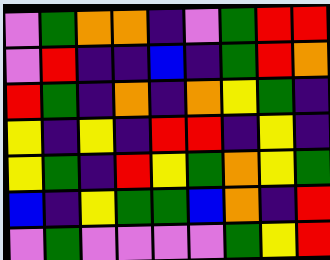[["violet", "green", "orange", "orange", "indigo", "violet", "green", "red", "red"], ["violet", "red", "indigo", "indigo", "blue", "indigo", "green", "red", "orange"], ["red", "green", "indigo", "orange", "indigo", "orange", "yellow", "green", "indigo"], ["yellow", "indigo", "yellow", "indigo", "red", "red", "indigo", "yellow", "indigo"], ["yellow", "green", "indigo", "red", "yellow", "green", "orange", "yellow", "green"], ["blue", "indigo", "yellow", "green", "green", "blue", "orange", "indigo", "red"], ["violet", "green", "violet", "violet", "violet", "violet", "green", "yellow", "red"]]